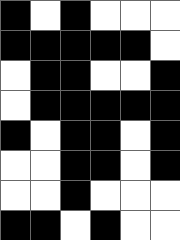[["black", "white", "black", "white", "white", "white"], ["black", "black", "black", "black", "black", "white"], ["white", "black", "black", "white", "white", "black"], ["white", "black", "black", "black", "black", "black"], ["black", "white", "black", "black", "white", "black"], ["white", "white", "black", "black", "white", "black"], ["white", "white", "black", "white", "white", "white"], ["black", "black", "white", "black", "white", "white"]]